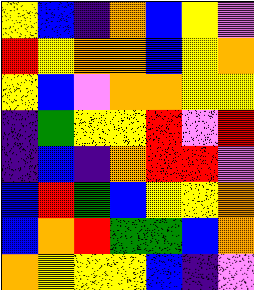[["yellow", "blue", "indigo", "orange", "blue", "yellow", "violet"], ["red", "yellow", "orange", "orange", "blue", "yellow", "orange"], ["yellow", "blue", "violet", "orange", "orange", "yellow", "yellow"], ["indigo", "green", "yellow", "yellow", "red", "violet", "red"], ["indigo", "blue", "indigo", "orange", "red", "red", "violet"], ["blue", "red", "green", "blue", "yellow", "yellow", "orange"], ["blue", "orange", "red", "green", "green", "blue", "orange"], ["orange", "yellow", "yellow", "yellow", "blue", "indigo", "violet"]]